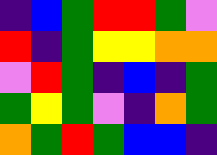[["indigo", "blue", "green", "red", "red", "green", "violet"], ["red", "indigo", "green", "yellow", "yellow", "orange", "orange"], ["violet", "red", "green", "indigo", "blue", "indigo", "green"], ["green", "yellow", "green", "violet", "indigo", "orange", "green"], ["orange", "green", "red", "green", "blue", "blue", "indigo"]]